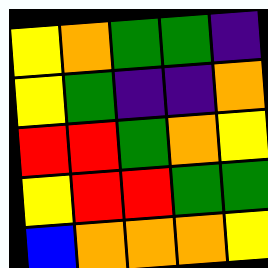[["yellow", "orange", "green", "green", "indigo"], ["yellow", "green", "indigo", "indigo", "orange"], ["red", "red", "green", "orange", "yellow"], ["yellow", "red", "red", "green", "green"], ["blue", "orange", "orange", "orange", "yellow"]]